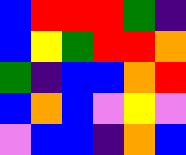[["blue", "red", "red", "red", "green", "indigo"], ["blue", "yellow", "green", "red", "red", "orange"], ["green", "indigo", "blue", "blue", "orange", "red"], ["blue", "orange", "blue", "violet", "yellow", "violet"], ["violet", "blue", "blue", "indigo", "orange", "blue"]]